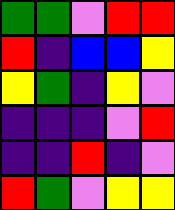[["green", "green", "violet", "red", "red"], ["red", "indigo", "blue", "blue", "yellow"], ["yellow", "green", "indigo", "yellow", "violet"], ["indigo", "indigo", "indigo", "violet", "red"], ["indigo", "indigo", "red", "indigo", "violet"], ["red", "green", "violet", "yellow", "yellow"]]